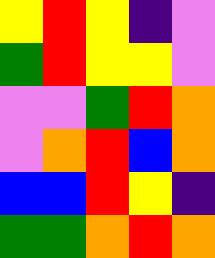[["yellow", "red", "yellow", "indigo", "violet"], ["green", "red", "yellow", "yellow", "violet"], ["violet", "violet", "green", "red", "orange"], ["violet", "orange", "red", "blue", "orange"], ["blue", "blue", "red", "yellow", "indigo"], ["green", "green", "orange", "red", "orange"]]